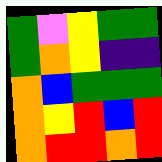[["green", "violet", "yellow", "green", "green"], ["green", "orange", "yellow", "indigo", "indigo"], ["orange", "blue", "green", "green", "green"], ["orange", "yellow", "red", "blue", "red"], ["orange", "red", "red", "orange", "red"]]